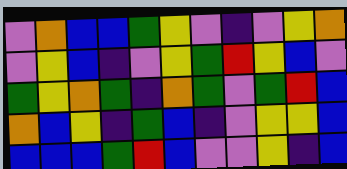[["violet", "orange", "blue", "blue", "green", "yellow", "violet", "indigo", "violet", "yellow", "orange"], ["violet", "yellow", "blue", "indigo", "violet", "yellow", "green", "red", "yellow", "blue", "violet"], ["green", "yellow", "orange", "green", "indigo", "orange", "green", "violet", "green", "red", "blue"], ["orange", "blue", "yellow", "indigo", "green", "blue", "indigo", "violet", "yellow", "yellow", "blue"], ["blue", "blue", "blue", "green", "red", "blue", "violet", "violet", "yellow", "indigo", "blue"]]